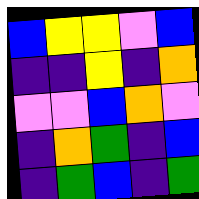[["blue", "yellow", "yellow", "violet", "blue"], ["indigo", "indigo", "yellow", "indigo", "orange"], ["violet", "violet", "blue", "orange", "violet"], ["indigo", "orange", "green", "indigo", "blue"], ["indigo", "green", "blue", "indigo", "green"]]